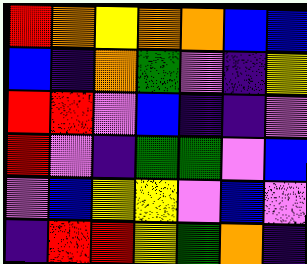[["red", "orange", "yellow", "orange", "orange", "blue", "blue"], ["blue", "indigo", "orange", "green", "violet", "indigo", "yellow"], ["red", "red", "violet", "blue", "indigo", "indigo", "violet"], ["red", "violet", "indigo", "green", "green", "violet", "blue"], ["violet", "blue", "yellow", "yellow", "violet", "blue", "violet"], ["indigo", "red", "red", "yellow", "green", "orange", "indigo"]]